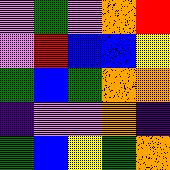[["violet", "green", "violet", "orange", "red"], ["violet", "red", "blue", "blue", "yellow"], ["green", "blue", "green", "orange", "orange"], ["indigo", "violet", "violet", "orange", "indigo"], ["green", "blue", "yellow", "green", "orange"]]